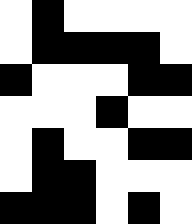[["white", "black", "white", "white", "white", "white"], ["white", "black", "black", "black", "black", "white"], ["black", "white", "white", "white", "black", "black"], ["white", "white", "white", "black", "white", "white"], ["white", "black", "white", "white", "black", "black"], ["white", "black", "black", "white", "white", "white"], ["black", "black", "black", "white", "black", "white"]]